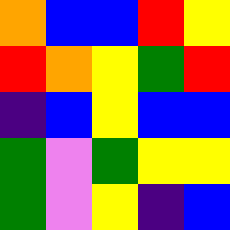[["orange", "blue", "blue", "red", "yellow"], ["red", "orange", "yellow", "green", "red"], ["indigo", "blue", "yellow", "blue", "blue"], ["green", "violet", "green", "yellow", "yellow"], ["green", "violet", "yellow", "indigo", "blue"]]